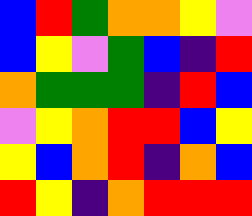[["blue", "red", "green", "orange", "orange", "yellow", "violet"], ["blue", "yellow", "violet", "green", "blue", "indigo", "red"], ["orange", "green", "green", "green", "indigo", "red", "blue"], ["violet", "yellow", "orange", "red", "red", "blue", "yellow"], ["yellow", "blue", "orange", "red", "indigo", "orange", "blue"], ["red", "yellow", "indigo", "orange", "red", "red", "red"]]